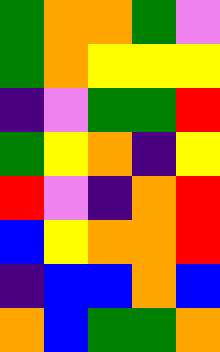[["green", "orange", "orange", "green", "violet"], ["green", "orange", "yellow", "yellow", "yellow"], ["indigo", "violet", "green", "green", "red"], ["green", "yellow", "orange", "indigo", "yellow"], ["red", "violet", "indigo", "orange", "red"], ["blue", "yellow", "orange", "orange", "red"], ["indigo", "blue", "blue", "orange", "blue"], ["orange", "blue", "green", "green", "orange"]]